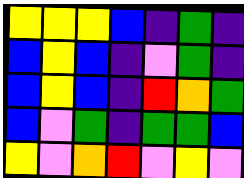[["yellow", "yellow", "yellow", "blue", "indigo", "green", "indigo"], ["blue", "yellow", "blue", "indigo", "violet", "green", "indigo"], ["blue", "yellow", "blue", "indigo", "red", "orange", "green"], ["blue", "violet", "green", "indigo", "green", "green", "blue"], ["yellow", "violet", "orange", "red", "violet", "yellow", "violet"]]